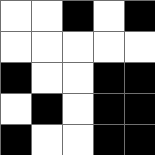[["white", "white", "black", "white", "black"], ["white", "white", "white", "white", "white"], ["black", "white", "white", "black", "black"], ["white", "black", "white", "black", "black"], ["black", "white", "white", "black", "black"]]